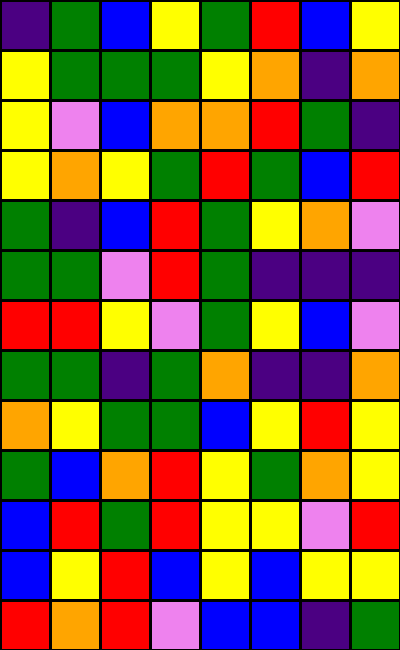[["indigo", "green", "blue", "yellow", "green", "red", "blue", "yellow"], ["yellow", "green", "green", "green", "yellow", "orange", "indigo", "orange"], ["yellow", "violet", "blue", "orange", "orange", "red", "green", "indigo"], ["yellow", "orange", "yellow", "green", "red", "green", "blue", "red"], ["green", "indigo", "blue", "red", "green", "yellow", "orange", "violet"], ["green", "green", "violet", "red", "green", "indigo", "indigo", "indigo"], ["red", "red", "yellow", "violet", "green", "yellow", "blue", "violet"], ["green", "green", "indigo", "green", "orange", "indigo", "indigo", "orange"], ["orange", "yellow", "green", "green", "blue", "yellow", "red", "yellow"], ["green", "blue", "orange", "red", "yellow", "green", "orange", "yellow"], ["blue", "red", "green", "red", "yellow", "yellow", "violet", "red"], ["blue", "yellow", "red", "blue", "yellow", "blue", "yellow", "yellow"], ["red", "orange", "red", "violet", "blue", "blue", "indigo", "green"]]